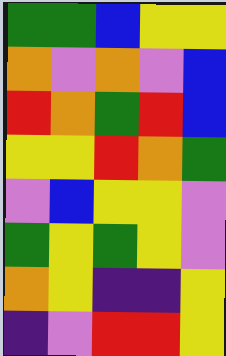[["green", "green", "blue", "yellow", "yellow"], ["orange", "violet", "orange", "violet", "blue"], ["red", "orange", "green", "red", "blue"], ["yellow", "yellow", "red", "orange", "green"], ["violet", "blue", "yellow", "yellow", "violet"], ["green", "yellow", "green", "yellow", "violet"], ["orange", "yellow", "indigo", "indigo", "yellow"], ["indigo", "violet", "red", "red", "yellow"]]